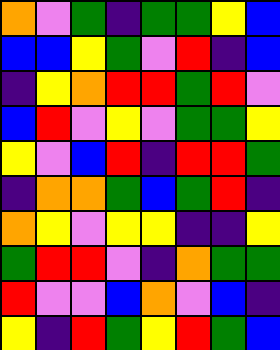[["orange", "violet", "green", "indigo", "green", "green", "yellow", "blue"], ["blue", "blue", "yellow", "green", "violet", "red", "indigo", "blue"], ["indigo", "yellow", "orange", "red", "red", "green", "red", "violet"], ["blue", "red", "violet", "yellow", "violet", "green", "green", "yellow"], ["yellow", "violet", "blue", "red", "indigo", "red", "red", "green"], ["indigo", "orange", "orange", "green", "blue", "green", "red", "indigo"], ["orange", "yellow", "violet", "yellow", "yellow", "indigo", "indigo", "yellow"], ["green", "red", "red", "violet", "indigo", "orange", "green", "green"], ["red", "violet", "violet", "blue", "orange", "violet", "blue", "indigo"], ["yellow", "indigo", "red", "green", "yellow", "red", "green", "blue"]]